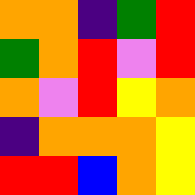[["orange", "orange", "indigo", "green", "red"], ["green", "orange", "red", "violet", "red"], ["orange", "violet", "red", "yellow", "orange"], ["indigo", "orange", "orange", "orange", "yellow"], ["red", "red", "blue", "orange", "yellow"]]